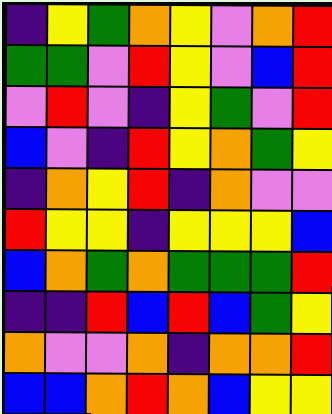[["indigo", "yellow", "green", "orange", "yellow", "violet", "orange", "red"], ["green", "green", "violet", "red", "yellow", "violet", "blue", "red"], ["violet", "red", "violet", "indigo", "yellow", "green", "violet", "red"], ["blue", "violet", "indigo", "red", "yellow", "orange", "green", "yellow"], ["indigo", "orange", "yellow", "red", "indigo", "orange", "violet", "violet"], ["red", "yellow", "yellow", "indigo", "yellow", "yellow", "yellow", "blue"], ["blue", "orange", "green", "orange", "green", "green", "green", "red"], ["indigo", "indigo", "red", "blue", "red", "blue", "green", "yellow"], ["orange", "violet", "violet", "orange", "indigo", "orange", "orange", "red"], ["blue", "blue", "orange", "red", "orange", "blue", "yellow", "yellow"]]